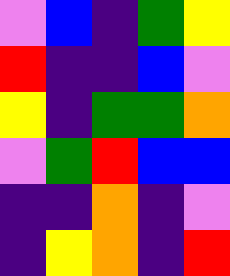[["violet", "blue", "indigo", "green", "yellow"], ["red", "indigo", "indigo", "blue", "violet"], ["yellow", "indigo", "green", "green", "orange"], ["violet", "green", "red", "blue", "blue"], ["indigo", "indigo", "orange", "indigo", "violet"], ["indigo", "yellow", "orange", "indigo", "red"]]